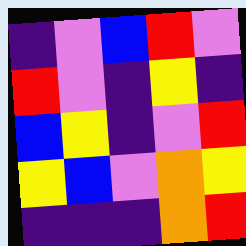[["indigo", "violet", "blue", "red", "violet"], ["red", "violet", "indigo", "yellow", "indigo"], ["blue", "yellow", "indigo", "violet", "red"], ["yellow", "blue", "violet", "orange", "yellow"], ["indigo", "indigo", "indigo", "orange", "red"]]